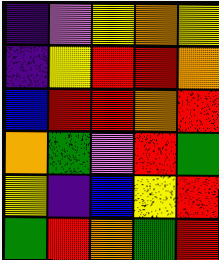[["indigo", "violet", "yellow", "orange", "yellow"], ["indigo", "yellow", "red", "red", "orange"], ["blue", "red", "red", "orange", "red"], ["orange", "green", "violet", "red", "green"], ["yellow", "indigo", "blue", "yellow", "red"], ["green", "red", "orange", "green", "red"]]